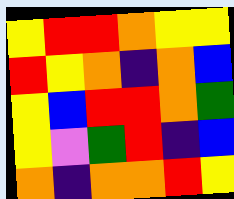[["yellow", "red", "red", "orange", "yellow", "yellow"], ["red", "yellow", "orange", "indigo", "orange", "blue"], ["yellow", "blue", "red", "red", "orange", "green"], ["yellow", "violet", "green", "red", "indigo", "blue"], ["orange", "indigo", "orange", "orange", "red", "yellow"]]